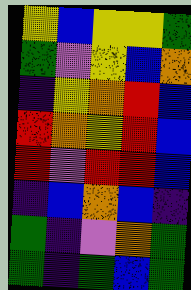[["yellow", "blue", "yellow", "yellow", "green"], ["green", "violet", "yellow", "blue", "orange"], ["indigo", "yellow", "orange", "red", "blue"], ["red", "orange", "yellow", "red", "blue"], ["red", "violet", "red", "red", "blue"], ["indigo", "blue", "orange", "blue", "indigo"], ["green", "indigo", "violet", "orange", "green"], ["green", "indigo", "green", "blue", "green"]]